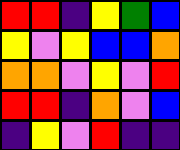[["red", "red", "indigo", "yellow", "green", "blue"], ["yellow", "violet", "yellow", "blue", "blue", "orange"], ["orange", "orange", "violet", "yellow", "violet", "red"], ["red", "red", "indigo", "orange", "violet", "blue"], ["indigo", "yellow", "violet", "red", "indigo", "indigo"]]